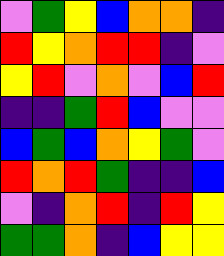[["violet", "green", "yellow", "blue", "orange", "orange", "indigo"], ["red", "yellow", "orange", "red", "red", "indigo", "violet"], ["yellow", "red", "violet", "orange", "violet", "blue", "red"], ["indigo", "indigo", "green", "red", "blue", "violet", "violet"], ["blue", "green", "blue", "orange", "yellow", "green", "violet"], ["red", "orange", "red", "green", "indigo", "indigo", "blue"], ["violet", "indigo", "orange", "red", "indigo", "red", "yellow"], ["green", "green", "orange", "indigo", "blue", "yellow", "yellow"]]